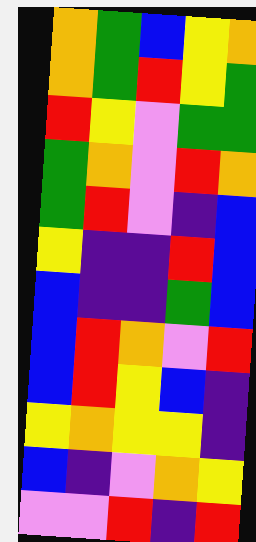[["orange", "green", "blue", "yellow", "orange"], ["orange", "green", "red", "yellow", "green"], ["red", "yellow", "violet", "green", "green"], ["green", "orange", "violet", "red", "orange"], ["green", "red", "violet", "indigo", "blue"], ["yellow", "indigo", "indigo", "red", "blue"], ["blue", "indigo", "indigo", "green", "blue"], ["blue", "red", "orange", "violet", "red"], ["blue", "red", "yellow", "blue", "indigo"], ["yellow", "orange", "yellow", "yellow", "indigo"], ["blue", "indigo", "violet", "orange", "yellow"], ["violet", "violet", "red", "indigo", "red"]]